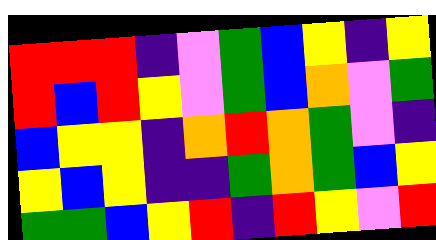[["red", "red", "red", "indigo", "violet", "green", "blue", "yellow", "indigo", "yellow"], ["red", "blue", "red", "yellow", "violet", "green", "blue", "orange", "violet", "green"], ["blue", "yellow", "yellow", "indigo", "orange", "red", "orange", "green", "violet", "indigo"], ["yellow", "blue", "yellow", "indigo", "indigo", "green", "orange", "green", "blue", "yellow"], ["green", "green", "blue", "yellow", "red", "indigo", "red", "yellow", "violet", "red"]]